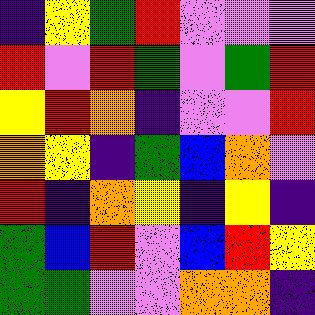[["indigo", "yellow", "green", "red", "violet", "violet", "violet"], ["red", "violet", "red", "green", "violet", "green", "red"], ["yellow", "red", "orange", "indigo", "violet", "violet", "red"], ["orange", "yellow", "indigo", "green", "blue", "orange", "violet"], ["red", "indigo", "orange", "yellow", "indigo", "yellow", "indigo"], ["green", "blue", "red", "violet", "blue", "red", "yellow"], ["green", "green", "violet", "violet", "orange", "orange", "indigo"]]